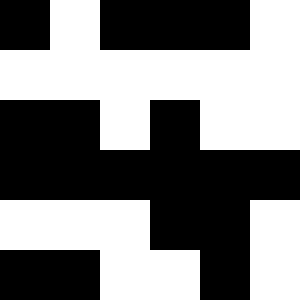[["black", "white", "black", "black", "black", "white"], ["white", "white", "white", "white", "white", "white"], ["black", "black", "white", "black", "white", "white"], ["black", "black", "black", "black", "black", "black"], ["white", "white", "white", "black", "black", "white"], ["black", "black", "white", "white", "black", "white"]]